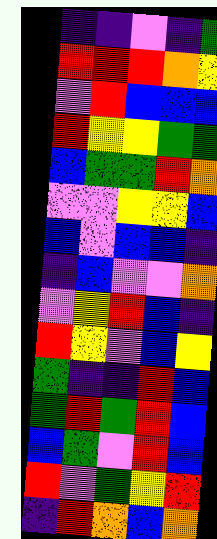[["indigo", "indigo", "violet", "indigo", "green"], ["red", "red", "red", "orange", "yellow"], ["violet", "red", "blue", "blue", "blue"], ["red", "yellow", "yellow", "green", "green"], ["blue", "green", "green", "red", "orange"], ["violet", "violet", "yellow", "yellow", "blue"], ["blue", "violet", "blue", "blue", "indigo"], ["indigo", "blue", "violet", "violet", "orange"], ["violet", "yellow", "red", "blue", "indigo"], ["red", "yellow", "violet", "blue", "yellow"], ["green", "indigo", "indigo", "red", "blue"], ["green", "red", "green", "red", "blue"], ["blue", "green", "violet", "red", "blue"], ["red", "violet", "green", "yellow", "red"], ["indigo", "red", "orange", "blue", "orange"]]